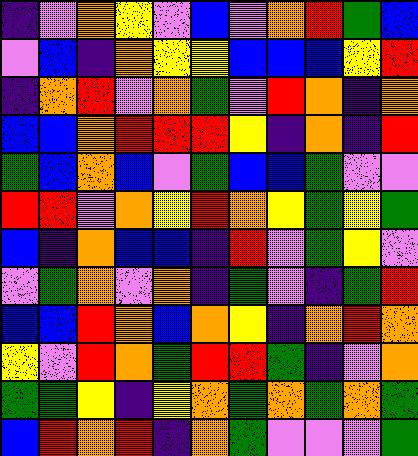[["indigo", "violet", "orange", "yellow", "violet", "blue", "violet", "orange", "red", "green", "blue"], ["violet", "blue", "indigo", "orange", "yellow", "yellow", "blue", "blue", "blue", "yellow", "red"], ["indigo", "orange", "red", "violet", "orange", "green", "violet", "red", "orange", "indigo", "orange"], ["blue", "blue", "orange", "red", "red", "red", "yellow", "indigo", "orange", "indigo", "red"], ["green", "blue", "orange", "blue", "violet", "green", "blue", "blue", "green", "violet", "violet"], ["red", "red", "violet", "orange", "yellow", "red", "orange", "yellow", "green", "yellow", "green"], ["blue", "indigo", "orange", "blue", "blue", "indigo", "red", "violet", "green", "yellow", "violet"], ["violet", "green", "orange", "violet", "orange", "indigo", "green", "violet", "indigo", "green", "red"], ["blue", "blue", "red", "orange", "blue", "orange", "yellow", "indigo", "orange", "red", "orange"], ["yellow", "violet", "red", "orange", "green", "red", "red", "green", "indigo", "violet", "orange"], ["green", "green", "yellow", "indigo", "yellow", "orange", "green", "orange", "green", "orange", "green"], ["blue", "red", "orange", "red", "indigo", "orange", "green", "violet", "violet", "violet", "green"]]